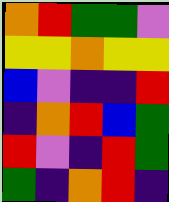[["orange", "red", "green", "green", "violet"], ["yellow", "yellow", "orange", "yellow", "yellow"], ["blue", "violet", "indigo", "indigo", "red"], ["indigo", "orange", "red", "blue", "green"], ["red", "violet", "indigo", "red", "green"], ["green", "indigo", "orange", "red", "indigo"]]